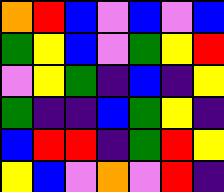[["orange", "red", "blue", "violet", "blue", "violet", "blue"], ["green", "yellow", "blue", "violet", "green", "yellow", "red"], ["violet", "yellow", "green", "indigo", "blue", "indigo", "yellow"], ["green", "indigo", "indigo", "blue", "green", "yellow", "indigo"], ["blue", "red", "red", "indigo", "green", "red", "yellow"], ["yellow", "blue", "violet", "orange", "violet", "red", "indigo"]]